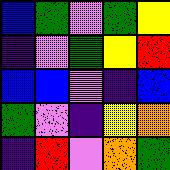[["blue", "green", "violet", "green", "yellow"], ["indigo", "violet", "green", "yellow", "red"], ["blue", "blue", "violet", "indigo", "blue"], ["green", "violet", "indigo", "yellow", "orange"], ["indigo", "red", "violet", "orange", "green"]]